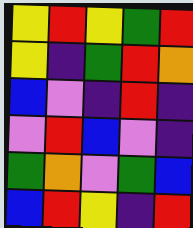[["yellow", "red", "yellow", "green", "red"], ["yellow", "indigo", "green", "red", "orange"], ["blue", "violet", "indigo", "red", "indigo"], ["violet", "red", "blue", "violet", "indigo"], ["green", "orange", "violet", "green", "blue"], ["blue", "red", "yellow", "indigo", "red"]]